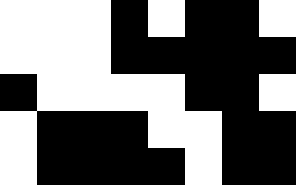[["white", "white", "white", "black", "white", "black", "black", "white"], ["white", "white", "white", "black", "black", "black", "black", "black"], ["black", "white", "white", "white", "white", "black", "black", "white"], ["white", "black", "black", "black", "white", "white", "black", "black"], ["white", "black", "black", "black", "black", "white", "black", "black"]]